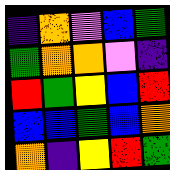[["indigo", "orange", "violet", "blue", "green"], ["green", "orange", "orange", "violet", "indigo"], ["red", "green", "yellow", "blue", "red"], ["blue", "blue", "green", "blue", "orange"], ["orange", "indigo", "yellow", "red", "green"]]